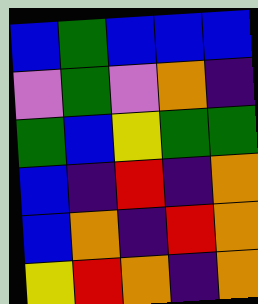[["blue", "green", "blue", "blue", "blue"], ["violet", "green", "violet", "orange", "indigo"], ["green", "blue", "yellow", "green", "green"], ["blue", "indigo", "red", "indigo", "orange"], ["blue", "orange", "indigo", "red", "orange"], ["yellow", "red", "orange", "indigo", "orange"]]